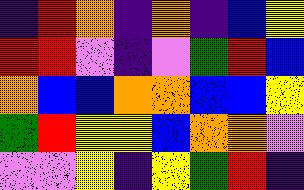[["indigo", "red", "orange", "indigo", "orange", "indigo", "blue", "yellow"], ["red", "red", "violet", "indigo", "violet", "green", "red", "blue"], ["orange", "blue", "blue", "orange", "orange", "blue", "blue", "yellow"], ["green", "red", "yellow", "yellow", "blue", "orange", "orange", "violet"], ["violet", "violet", "yellow", "indigo", "yellow", "green", "red", "indigo"]]